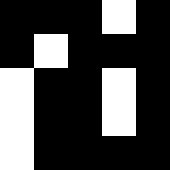[["black", "black", "black", "white", "black"], ["black", "white", "black", "black", "black"], ["white", "black", "black", "white", "black"], ["white", "black", "black", "white", "black"], ["white", "black", "black", "black", "black"]]